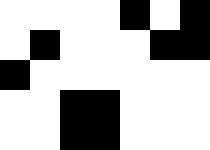[["white", "white", "white", "white", "black", "white", "black"], ["white", "black", "white", "white", "white", "black", "black"], ["black", "white", "white", "white", "white", "white", "white"], ["white", "white", "black", "black", "white", "white", "white"], ["white", "white", "black", "black", "white", "white", "white"]]